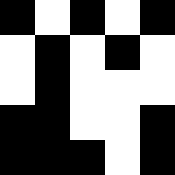[["black", "white", "black", "white", "black"], ["white", "black", "white", "black", "white"], ["white", "black", "white", "white", "white"], ["black", "black", "white", "white", "black"], ["black", "black", "black", "white", "black"]]